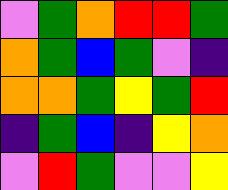[["violet", "green", "orange", "red", "red", "green"], ["orange", "green", "blue", "green", "violet", "indigo"], ["orange", "orange", "green", "yellow", "green", "red"], ["indigo", "green", "blue", "indigo", "yellow", "orange"], ["violet", "red", "green", "violet", "violet", "yellow"]]